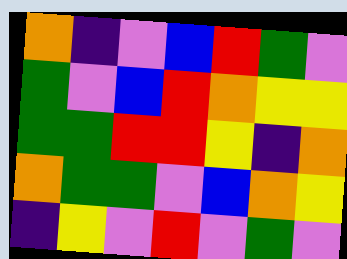[["orange", "indigo", "violet", "blue", "red", "green", "violet"], ["green", "violet", "blue", "red", "orange", "yellow", "yellow"], ["green", "green", "red", "red", "yellow", "indigo", "orange"], ["orange", "green", "green", "violet", "blue", "orange", "yellow"], ["indigo", "yellow", "violet", "red", "violet", "green", "violet"]]